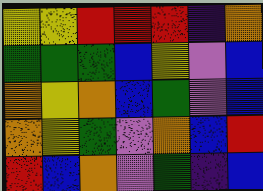[["yellow", "yellow", "red", "red", "red", "indigo", "orange"], ["green", "green", "green", "blue", "yellow", "violet", "blue"], ["orange", "yellow", "orange", "blue", "green", "violet", "blue"], ["orange", "yellow", "green", "violet", "orange", "blue", "red"], ["red", "blue", "orange", "violet", "green", "indigo", "blue"]]